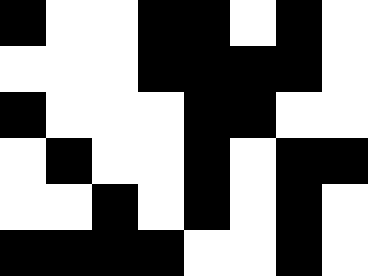[["black", "white", "white", "black", "black", "white", "black", "white"], ["white", "white", "white", "black", "black", "black", "black", "white"], ["black", "white", "white", "white", "black", "black", "white", "white"], ["white", "black", "white", "white", "black", "white", "black", "black"], ["white", "white", "black", "white", "black", "white", "black", "white"], ["black", "black", "black", "black", "white", "white", "black", "white"]]